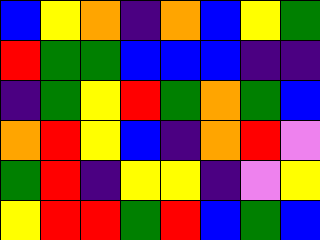[["blue", "yellow", "orange", "indigo", "orange", "blue", "yellow", "green"], ["red", "green", "green", "blue", "blue", "blue", "indigo", "indigo"], ["indigo", "green", "yellow", "red", "green", "orange", "green", "blue"], ["orange", "red", "yellow", "blue", "indigo", "orange", "red", "violet"], ["green", "red", "indigo", "yellow", "yellow", "indigo", "violet", "yellow"], ["yellow", "red", "red", "green", "red", "blue", "green", "blue"]]